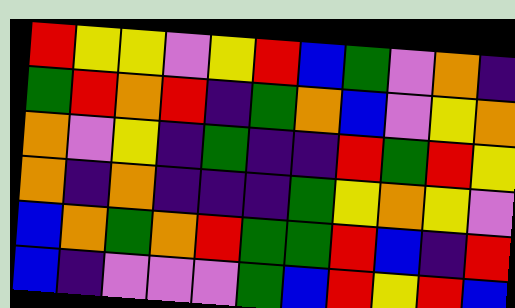[["red", "yellow", "yellow", "violet", "yellow", "red", "blue", "green", "violet", "orange", "indigo"], ["green", "red", "orange", "red", "indigo", "green", "orange", "blue", "violet", "yellow", "orange"], ["orange", "violet", "yellow", "indigo", "green", "indigo", "indigo", "red", "green", "red", "yellow"], ["orange", "indigo", "orange", "indigo", "indigo", "indigo", "green", "yellow", "orange", "yellow", "violet"], ["blue", "orange", "green", "orange", "red", "green", "green", "red", "blue", "indigo", "red"], ["blue", "indigo", "violet", "violet", "violet", "green", "blue", "red", "yellow", "red", "blue"]]